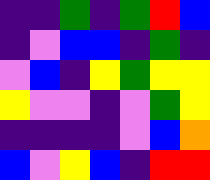[["indigo", "indigo", "green", "indigo", "green", "red", "blue"], ["indigo", "violet", "blue", "blue", "indigo", "green", "indigo"], ["violet", "blue", "indigo", "yellow", "green", "yellow", "yellow"], ["yellow", "violet", "violet", "indigo", "violet", "green", "yellow"], ["indigo", "indigo", "indigo", "indigo", "violet", "blue", "orange"], ["blue", "violet", "yellow", "blue", "indigo", "red", "red"]]